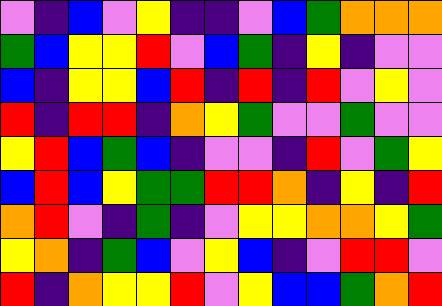[["violet", "indigo", "blue", "violet", "yellow", "indigo", "indigo", "violet", "blue", "green", "orange", "orange", "orange"], ["green", "blue", "yellow", "yellow", "red", "violet", "blue", "green", "indigo", "yellow", "indigo", "violet", "violet"], ["blue", "indigo", "yellow", "yellow", "blue", "red", "indigo", "red", "indigo", "red", "violet", "yellow", "violet"], ["red", "indigo", "red", "red", "indigo", "orange", "yellow", "green", "violet", "violet", "green", "violet", "violet"], ["yellow", "red", "blue", "green", "blue", "indigo", "violet", "violet", "indigo", "red", "violet", "green", "yellow"], ["blue", "red", "blue", "yellow", "green", "green", "red", "red", "orange", "indigo", "yellow", "indigo", "red"], ["orange", "red", "violet", "indigo", "green", "indigo", "violet", "yellow", "yellow", "orange", "orange", "yellow", "green"], ["yellow", "orange", "indigo", "green", "blue", "violet", "yellow", "blue", "indigo", "violet", "red", "red", "violet"], ["red", "indigo", "orange", "yellow", "yellow", "red", "violet", "yellow", "blue", "blue", "green", "orange", "red"]]